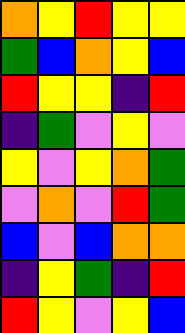[["orange", "yellow", "red", "yellow", "yellow"], ["green", "blue", "orange", "yellow", "blue"], ["red", "yellow", "yellow", "indigo", "red"], ["indigo", "green", "violet", "yellow", "violet"], ["yellow", "violet", "yellow", "orange", "green"], ["violet", "orange", "violet", "red", "green"], ["blue", "violet", "blue", "orange", "orange"], ["indigo", "yellow", "green", "indigo", "red"], ["red", "yellow", "violet", "yellow", "blue"]]